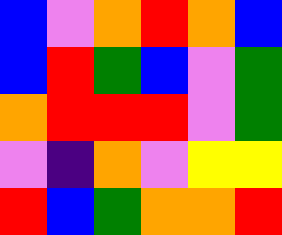[["blue", "violet", "orange", "red", "orange", "blue"], ["blue", "red", "green", "blue", "violet", "green"], ["orange", "red", "red", "red", "violet", "green"], ["violet", "indigo", "orange", "violet", "yellow", "yellow"], ["red", "blue", "green", "orange", "orange", "red"]]